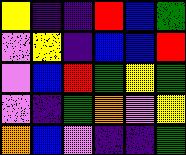[["yellow", "indigo", "indigo", "red", "blue", "green"], ["violet", "yellow", "indigo", "blue", "blue", "red"], ["violet", "blue", "red", "green", "yellow", "green"], ["violet", "indigo", "green", "orange", "violet", "yellow"], ["orange", "blue", "violet", "indigo", "indigo", "green"]]